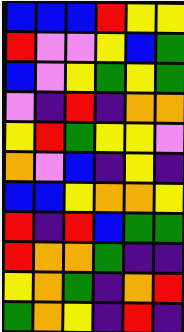[["blue", "blue", "blue", "red", "yellow", "yellow"], ["red", "violet", "violet", "yellow", "blue", "green"], ["blue", "violet", "yellow", "green", "yellow", "green"], ["violet", "indigo", "red", "indigo", "orange", "orange"], ["yellow", "red", "green", "yellow", "yellow", "violet"], ["orange", "violet", "blue", "indigo", "yellow", "indigo"], ["blue", "blue", "yellow", "orange", "orange", "yellow"], ["red", "indigo", "red", "blue", "green", "green"], ["red", "orange", "orange", "green", "indigo", "indigo"], ["yellow", "orange", "green", "indigo", "orange", "red"], ["green", "orange", "yellow", "indigo", "red", "indigo"]]